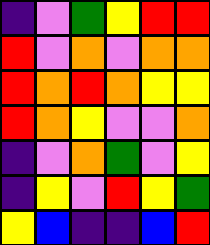[["indigo", "violet", "green", "yellow", "red", "red"], ["red", "violet", "orange", "violet", "orange", "orange"], ["red", "orange", "red", "orange", "yellow", "yellow"], ["red", "orange", "yellow", "violet", "violet", "orange"], ["indigo", "violet", "orange", "green", "violet", "yellow"], ["indigo", "yellow", "violet", "red", "yellow", "green"], ["yellow", "blue", "indigo", "indigo", "blue", "red"]]